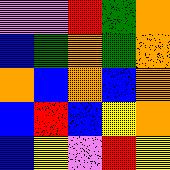[["violet", "violet", "red", "green", "orange"], ["blue", "green", "orange", "green", "orange"], ["orange", "blue", "orange", "blue", "orange"], ["blue", "red", "blue", "yellow", "orange"], ["blue", "yellow", "violet", "red", "yellow"]]